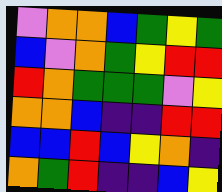[["violet", "orange", "orange", "blue", "green", "yellow", "green"], ["blue", "violet", "orange", "green", "yellow", "red", "red"], ["red", "orange", "green", "green", "green", "violet", "yellow"], ["orange", "orange", "blue", "indigo", "indigo", "red", "red"], ["blue", "blue", "red", "blue", "yellow", "orange", "indigo"], ["orange", "green", "red", "indigo", "indigo", "blue", "yellow"]]